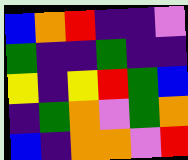[["blue", "orange", "red", "indigo", "indigo", "violet"], ["green", "indigo", "indigo", "green", "indigo", "indigo"], ["yellow", "indigo", "yellow", "red", "green", "blue"], ["indigo", "green", "orange", "violet", "green", "orange"], ["blue", "indigo", "orange", "orange", "violet", "red"]]